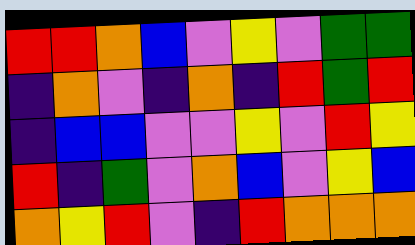[["red", "red", "orange", "blue", "violet", "yellow", "violet", "green", "green"], ["indigo", "orange", "violet", "indigo", "orange", "indigo", "red", "green", "red"], ["indigo", "blue", "blue", "violet", "violet", "yellow", "violet", "red", "yellow"], ["red", "indigo", "green", "violet", "orange", "blue", "violet", "yellow", "blue"], ["orange", "yellow", "red", "violet", "indigo", "red", "orange", "orange", "orange"]]